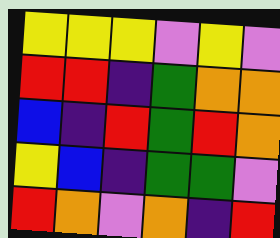[["yellow", "yellow", "yellow", "violet", "yellow", "violet"], ["red", "red", "indigo", "green", "orange", "orange"], ["blue", "indigo", "red", "green", "red", "orange"], ["yellow", "blue", "indigo", "green", "green", "violet"], ["red", "orange", "violet", "orange", "indigo", "red"]]